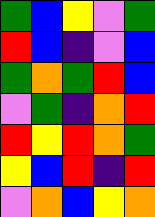[["green", "blue", "yellow", "violet", "green"], ["red", "blue", "indigo", "violet", "blue"], ["green", "orange", "green", "red", "blue"], ["violet", "green", "indigo", "orange", "red"], ["red", "yellow", "red", "orange", "green"], ["yellow", "blue", "red", "indigo", "red"], ["violet", "orange", "blue", "yellow", "orange"]]